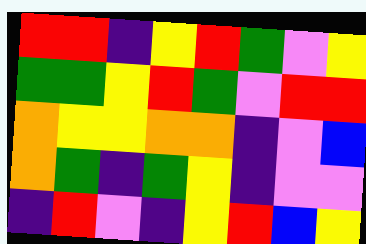[["red", "red", "indigo", "yellow", "red", "green", "violet", "yellow"], ["green", "green", "yellow", "red", "green", "violet", "red", "red"], ["orange", "yellow", "yellow", "orange", "orange", "indigo", "violet", "blue"], ["orange", "green", "indigo", "green", "yellow", "indigo", "violet", "violet"], ["indigo", "red", "violet", "indigo", "yellow", "red", "blue", "yellow"]]